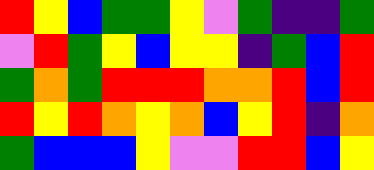[["red", "yellow", "blue", "green", "green", "yellow", "violet", "green", "indigo", "indigo", "green"], ["violet", "red", "green", "yellow", "blue", "yellow", "yellow", "indigo", "green", "blue", "red"], ["green", "orange", "green", "red", "red", "red", "orange", "orange", "red", "blue", "red"], ["red", "yellow", "red", "orange", "yellow", "orange", "blue", "yellow", "red", "indigo", "orange"], ["green", "blue", "blue", "blue", "yellow", "violet", "violet", "red", "red", "blue", "yellow"]]